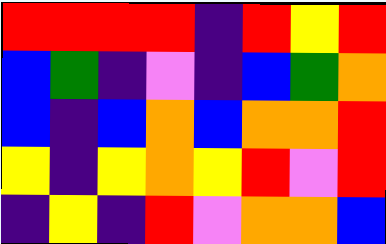[["red", "red", "red", "red", "indigo", "red", "yellow", "red"], ["blue", "green", "indigo", "violet", "indigo", "blue", "green", "orange"], ["blue", "indigo", "blue", "orange", "blue", "orange", "orange", "red"], ["yellow", "indigo", "yellow", "orange", "yellow", "red", "violet", "red"], ["indigo", "yellow", "indigo", "red", "violet", "orange", "orange", "blue"]]